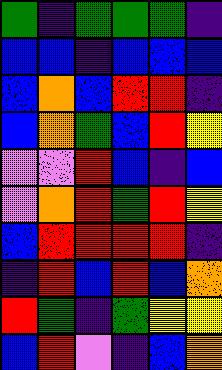[["green", "indigo", "green", "green", "green", "indigo"], ["blue", "blue", "indigo", "blue", "blue", "blue"], ["blue", "orange", "blue", "red", "red", "indigo"], ["blue", "orange", "green", "blue", "red", "yellow"], ["violet", "violet", "red", "blue", "indigo", "blue"], ["violet", "orange", "red", "green", "red", "yellow"], ["blue", "red", "red", "red", "red", "indigo"], ["indigo", "red", "blue", "red", "blue", "orange"], ["red", "green", "indigo", "green", "yellow", "yellow"], ["blue", "red", "violet", "indigo", "blue", "orange"]]